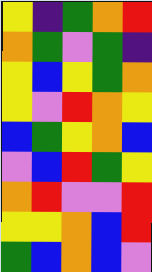[["yellow", "indigo", "green", "orange", "red"], ["orange", "green", "violet", "green", "indigo"], ["yellow", "blue", "yellow", "green", "orange"], ["yellow", "violet", "red", "orange", "yellow"], ["blue", "green", "yellow", "orange", "blue"], ["violet", "blue", "red", "green", "yellow"], ["orange", "red", "violet", "violet", "red"], ["yellow", "yellow", "orange", "blue", "red"], ["green", "blue", "orange", "blue", "violet"]]